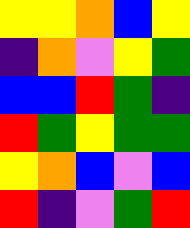[["yellow", "yellow", "orange", "blue", "yellow"], ["indigo", "orange", "violet", "yellow", "green"], ["blue", "blue", "red", "green", "indigo"], ["red", "green", "yellow", "green", "green"], ["yellow", "orange", "blue", "violet", "blue"], ["red", "indigo", "violet", "green", "red"]]